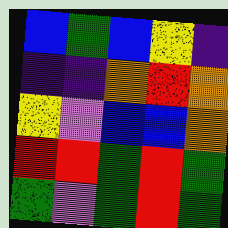[["blue", "green", "blue", "yellow", "indigo"], ["indigo", "indigo", "orange", "red", "orange"], ["yellow", "violet", "blue", "blue", "orange"], ["red", "red", "green", "red", "green"], ["green", "violet", "green", "red", "green"]]